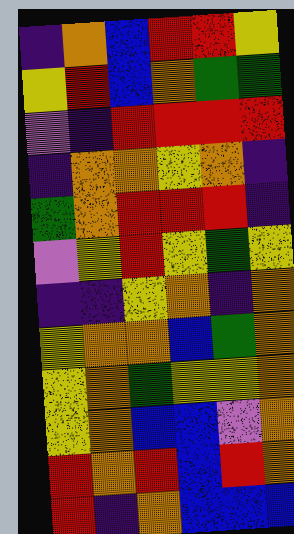[["indigo", "orange", "blue", "red", "red", "yellow"], ["yellow", "red", "blue", "orange", "green", "green"], ["violet", "indigo", "red", "red", "red", "red"], ["indigo", "orange", "orange", "yellow", "orange", "indigo"], ["green", "orange", "red", "red", "red", "indigo"], ["violet", "yellow", "red", "yellow", "green", "yellow"], ["indigo", "indigo", "yellow", "orange", "indigo", "orange"], ["yellow", "orange", "orange", "blue", "green", "orange"], ["yellow", "orange", "green", "yellow", "yellow", "orange"], ["yellow", "orange", "blue", "blue", "violet", "orange"], ["red", "orange", "red", "blue", "red", "orange"], ["red", "indigo", "orange", "blue", "blue", "blue"]]